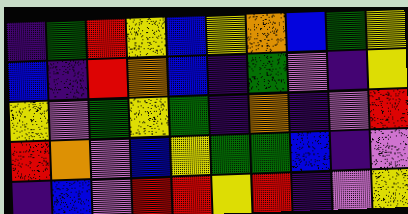[["indigo", "green", "red", "yellow", "blue", "yellow", "orange", "blue", "green", "yellow"], ["blue", "indigo", "red", "orange", "blue", "indigo", "green", "violet", "indigo", "yellow"], ["yellow", "violet", "green", "yellow", "green", "indigo", "orange", "indigo", "violet", "red"], ["red", "orange", "violet", "blue", "yellow", "green", "green", "blue", "indigo", "violet"], ["indigo", "blue", "violet", "red", "red", "yellow", "red", "indigo", "violet", "yellow"]]